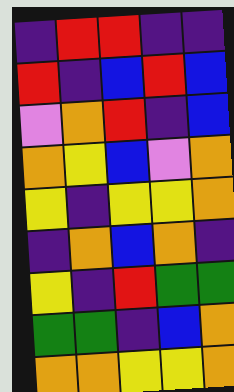[["indigo", "red", "red", "indigo", "indigo"], ["red", "indigo", "blue", "red", "blue"], ["violet", "orange", "red", "indigo", "blue"], ["orange", "yellow", "blue", "violet", "orange"], ["yellow", "indigo", "yellow", "yellow", "orange"], ["indigo", "orange", "blue", "orange", "indigo"], ["yellow", "indigo", "red", "green", "green"], ["green", "green", "indigo", "blue", "orange"], ["orange", "orange", "yellow", "yellow", "orange"]]